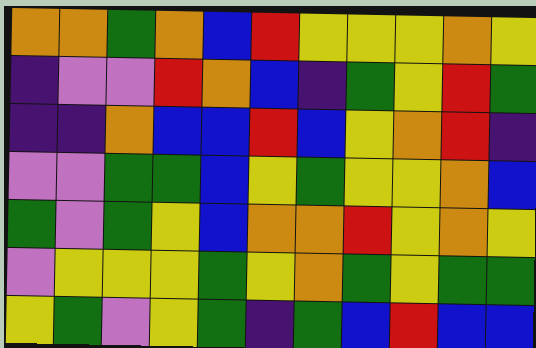[["orange", "orange", "green", "orange", "blue", "red", "yellow", "yellow", "yellow", "orange", "yellow"], ["indigo", "violet", "violet", "red", "orange", "blue", "indigo", "green", "yellow", "red", "green"], ["indigo", "indigo", "orange", "blue", "blue", "red", "blue", "yellow", "orange", "red", "indigo"], ["violet", "violet", "green", "green", "blue", "yellow", "green", "yellow", "yellow", "orange", "blue"], ["green", "violet", "green", "yellow", "blue", "orange", "orange", "red", "yellow", "orange", "yellow"], ["violet", "yellow", "yellow", "yellow", "green", "yellow", "orange", "green", "yellow", "green", "green"], ["yellow", "green", "violet", "yellow", "green", "indigo", "green", "blue", "red", "blue", "blue"]]